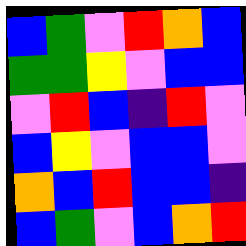[["blue", "green", "violet", "red", "orange", "blue"], ["green", "green", "yellow", "violet", "blue", "blue"], ["violet", "red", "blue", "indigo", "red", "violet"], ["blue", "yellow", "violet", "blue", "blue", "violet"], ["orange", "blue", "red", "blue", "blue", "indigo"], ["blue", "green", "violet", "blue", "orange", "red"]]